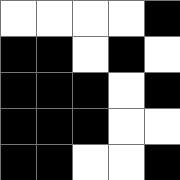[["white", "white", "white", "white", "black"], ["black", "black", "white", "black", "white"], ["black", "black", "black", "white", "black"], ["black", "black", "black", "white", "white"], ["black", "black", "white", "white", "black"]]